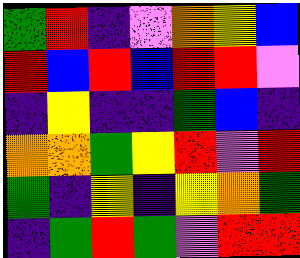[["green", "red", "indigo", "violet", "orange", "yellow", "blue"], ["red", "blue", "red", "blue", "red", "red", "violet"], ["indigo", "yellow", "indigo", "indigo", "green", "blue", "indigo"], ["orange", "orange", "green", "yellow", "red", "violet", "red"], ["green", "indigo", "yellow", "indigo", "yellow", "orange", "green"], ["indigo", "green", "red", "green", "violet", "red", "red"]]